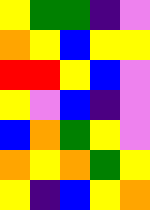[["yellow", "green", "green", "indigo", "violet"], ["orange", "yellow", "blue", "yellow", "yellow"], ["red", "red", "yellow", "blue", "violet"], ["yellow", "violet", "blue", "indigo", "violet"], ["blue", "orange", "green", "yellow", "violet"], ["orange", "yellow", "orange", "green", "yellow"], ["yellow", "indigo", "blue", "yellow", "orange"]]